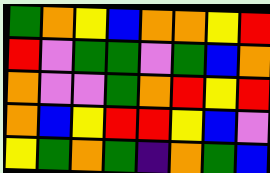[["green", "orange", "yellow", "blue", "orange", "orange", "yellow", "red"], ["red", "violet", "green", "green", "violet", "green", "blue", "orange"], ["orange", "violet", "violet", "green", "orange", "red", "yellow", "red"], ["orange", "blue", "yellow", "red", "red", "yellow", "blue", "violet"], ["yellow", "green", "orange", "green", "indigo", "orange", "green", "blue"]]